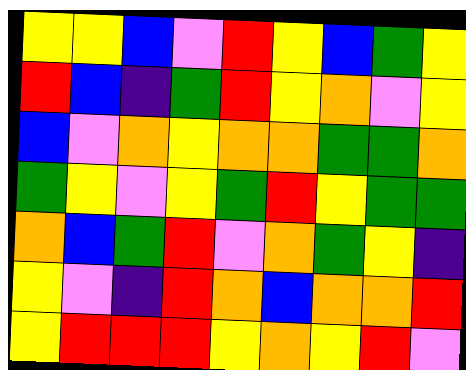[["yellow", "yellow", "blue", "violet", "red", "yellow", "blue", "green", "yellow"], ["red", "blue", "indigo", "green", "red", "yellow", "orange", "violet", "yellow"], ["blue", "violet", "orange", "yellow", "orange", "orange", "green", "green", "orange"], ["green", "yellow", "violet", "yellow", "green", "red", "yellow", "green", "green"], ["orange", "blue", "green", "red", "violet", "orange", "green", "yellow", "indigo"], ["yellow", "violet", "indigo", "red", "orange", "blue", "orange", "orange", "red"], ["yellow", "red", "red", "red", "yellow", "orange", "yellow", "red", "violet"]]